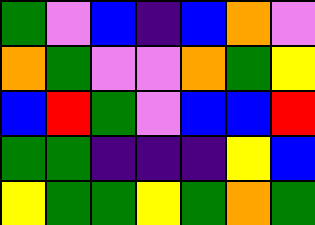[["green", "violet", "blue", "indigo", "blue", "orange", "violet"], ["orange", "green", "violet", "violet", "orange", "green", "yellow"], ["blue", "red", "green", "violet", "blue", "blue", "red"], ["green", "green", "indigo", "indigo", "indigo", "yellow", "blue"], ["yellow", "green", "green", "yellow", "green", "orange", "green"]]